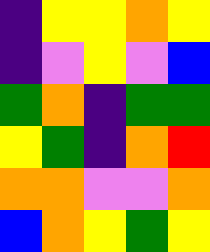[["indigo", "yellow", "yellow", "orange", "yellow"], ["indigo", "violet", "yellow", "violet", "blue"], ["green", "orange", "indigo", "green", "green"], ["yellow", "green", "indigo", "orange", "red"], ["orange", "orange", "violet", "violet", "orange"], ["blue", "orange", "yellow", "green", "yellow"]]